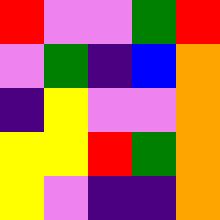[["red", "violet", "violet", "green", "red"], ["violet", "green", "indigo", "blue", "orange"], ["indigo", "yellow", "violet", "violet", "orange"], ["yellow", "yellow", "red", "green", "orange"], ["yellow", "violet", "indigo", "indigo", "orange"]]